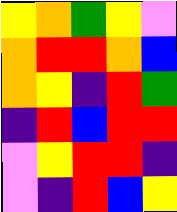[["yellow", "orange", "green", "yellow", "violet"], ["orange", "red", "red", "orange", "blue"], ["orange", "yellow", "indigo", "red", "green"], ["indigo", "red", "blue", "red", "red"], ["violet", "yellow", "red", "red", "indigo"], ["violet", "indigo", "red", "blue", "yellow"]]